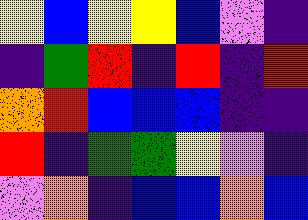[["yellow", "blue", "yellow", "yellow", "blue", "violet", "indigo"], ["indigo", "green", "red", "indigo", "red", "indigo", "red"], ["orange", "red", "blue", "blue", "blue", "indigo", "indigo"], ["red", "indigo", "green", "green", "yellow", "violet", "indigo"], ["violet", "orange", "indigo", "blue", "blue", "orange", "blue"]]